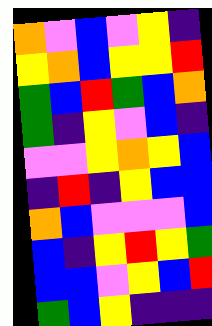[["orange", "violet", "blue", "violet", "yellow", "indigo"], ["yellow", "orange", "blue", "yellow", "yellow", "red"], ["green", "blue", "red", "green", "blue", "orange"], ["green", "indigo", "yellow", "violet", "blue", "indigo"], ["violet", "violet", "yellow", "orange", "yellow", "blue"], ["indigo", "red", "indigo", "yellow", "blue", "blue"], ["orange", "blue", "violet", "violet", "violet", "blue"], ["blue", "indigo", "yellow", "red", "yellow", "green"], ["blue", "blue", "violet", "yellow", "blue", "red"], ["green", "blue", "yellow", "indigo", "indigo", "indigo"]]